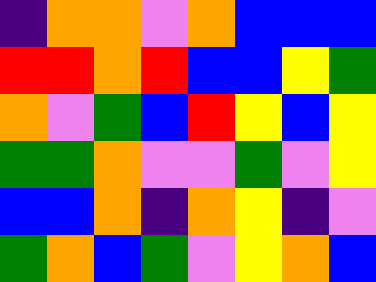[["indigo", "orange", "orange", "violet", "orange", "blue", "blue", "blue"], ["red", "red", "orange", "red", "blue", "blue", "yellow", "green"], ["orange", "violet", "green", "blue", "red", "yellow", "blue", "yellow"], ["green", "green", "orange", "violet", "violet", "green", "violet", "yellow"], ["blue", "blue", "orange", "indigo", "orange", "yellow", "indigo", "violet"], ["green", "orange", "blue", "green", "violet", "yellow", "orange", "blue"]]